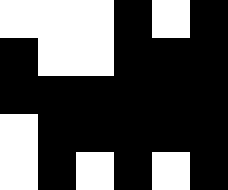[["white", "white", "white", "black", "white", "black"], ["black", "white", "white", "black", "black", "black"], ["black", "black", "black", "black", "black", "black"], ["white", "black", "black", "black", "black", "black"], ["white", "black", "white", "black", "white", "black"]]